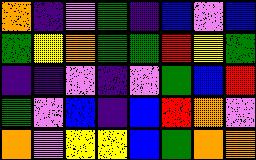[["orange", "indigo", "violet", "green", "indigo", "blue", "violet", "blue"], ["green", "yellow", "orange", "green", "green", "red", "yellow", "green"], ["indigo", "indigo", "violet", "indigo", "violet", "green", "blue", "red"], ["green", "violet", "blue", "indigo", "blue", "red", "orange", "violet"], ["orange", "violet", "yellow", "yellow", "blue", "green", "orange", "orange"]]